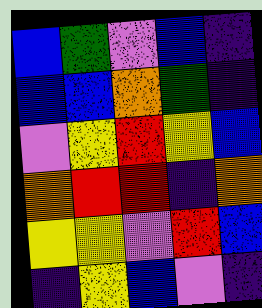[["blue", "green", "violet", "blue", "indigo"], ["blue", "blue", "orange", "green", "indigo"], ["violet", "yellow", "red", "yellow", "blue"], ["orange", "red", "red", "indigo", "orange"], ["yellow", "yellow", "violet", "red", "blue"], ["indigo", "yellow", "blue", "violet", "indigo"]]